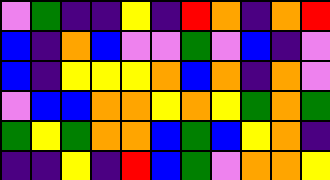[["violet", "green", "indigo", "indigo", "yellow", "indigo", "red", "orange", "indigo", "orange", "red"], ["blue", "indigo", "orange", "blue", "violet", "violet", "green", "violet", "blue", "indigo", "violet"], ["blue", "indigo", "yellow", "yellow", "yellow", "orange", "blue", "orange", "indigo", "orange", "violet"], ["violet", "blue", "blue", "orange", "orange", "yellow", "orange", "yellow", "green", "orange", "green"], ["green", "yellow", "green", "orange", "orange", "blue", "green", "blue", "yellow", "orange", "indigo"], ["indigo", "indigo", "yellow", "indigo", "red", "blue", "green", "violet", "orange", "orange", "yellow"]]